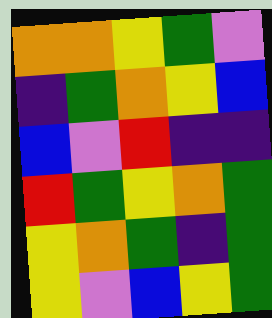[["orange", "orange", "yellow", "green", "violet"], ["indigo", "green", "orange", "yellow", "blue"], ["blue", "violet", "red", "indigo", "indigo"], ["red", "green", "yellow", "orange", "green"], ["yellow", "orange", "green", "indigo", "green"], ["yellow", "violet", "blue", "yellow", "green"]]